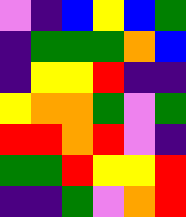[["violet", "indigo", "blue", "yellow", "blue", "green"], ["indigo", "green", "green", "green", "orange", "blue"], ["indigo", "yellow", "yellow", "red", "indigo", "indigo"], ["yellow", "orange", "orange", "green", "violet", "green"], ["red", "red", "orange", "red", "violet", "indigo"], ["green", "green", "red", "yellow", "yellow", "red"], ["indigo", "indigo", "green", "violet", "orange", "red"]]